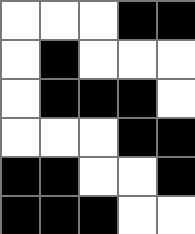[["white", "white", "white", "black", "black"], ["white", "black", "white", "white", "white"], ["white", "black", "black", "black", "white"], ["white", "white", "white", "black", "black"], ["black", "black", "white", "white", "black"], ["black", "black", "black", "white", "white"]]